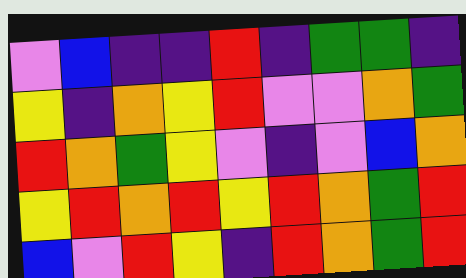[["violet", "blue", "indigo", "indigo", "red", "indigo", "green", "green", "indigo"], ["yellow", "indigo", "orange", "yellow", "red", "violet", "violet", "orange", "green"], ["red", "orange", "green", "yellow", "violet", "indigo", "violet", "blue", "orange"], ["yellow", "red", "orange", "red", "yellow", "red", "orange", "green", "red"], ["blue", "violet", "red", "yellow", "indigo", "red", "orange", "green", "red"]]